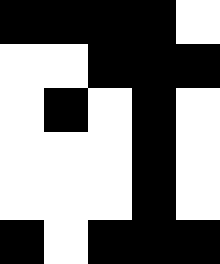[["black", "black", "black", "black", "white"], ["white", "white", "black", "black", "black"], ["white", "black", "white", "black", "white"], ["white", "white", "white", "black", "white"], ["white", "white", "white", "black", "white"], ["black", "white", "black", "black", "black"]]